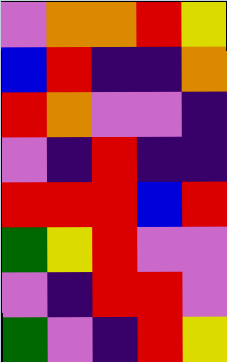[["violet", "orange", "orange", "red", "yellow"], ["blue", "red", "indigo", "indigo", "orange"], ["red", "orange", "violet", "violet", "indigo"], ["violet", "indigo", "red", "indigo", "indigo"], ["red", "red", "red", "blue", "red"], ["green", "yellow", "red", "violet", "violet"], ["violet", "indigo", "red", "red", "violet"], ["green", "violet", "indigo", "red", "yellow"]]